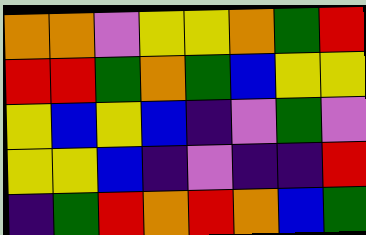[["orange", "orange", "violet", "yellow", "yellow", "orange", "green", "red"], ["red", "red", "green", "orange", "green", "blue", "yellow", "yellow"], ["yellow", "blue", "yellow", "blue", "indigo", "violet", "green", "violet"], ["yellow", "yellow", "blue", "indigo", "violet", "indigo", "indigo", "red"], ["indigo", "green", "red", "orange", "red", "orange", "blue", "green"]]